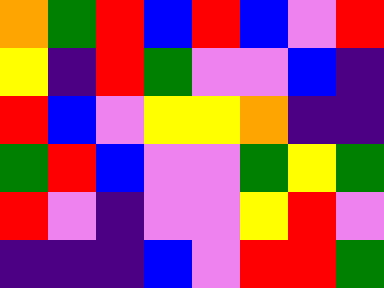[["orange", "green", "red", "blue", "red", "blue", "violet", "red"], ["yellow", "indigo", "red", "green", "violet", "violet", "blue", "indigo"], ["red", "blue", "violet", "yellow", "yellow", "orange", "indigo", "indigo"], ["green", "red", "blue", "violet", "violet", "green", "yellow", "green"], ["red", "violet", "indigo", "violet", "violet", "yellow", "red", "violet"], ["indigo", "indigo", "indigo", "blue", "violet", "red", "red", "green"]]